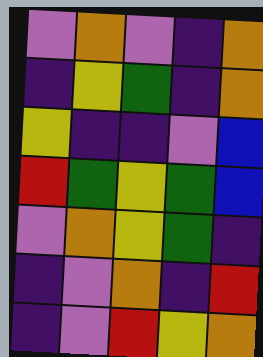[["violet", "orange", "violet", "indigo", "orange"], ["indigo", "yellow", "green", "indigo", "orange"], ["yellow", "indigo", "indigo", "violet", "blue"], ["red", "green", "yellow", "green", "blue"], ["violet", "orange", "yellow", "green", "indigo"], ["indigo", "violet", "orange", "indigo", "red"], ["indigo", "violet", "red", "yellow", "orange"]]